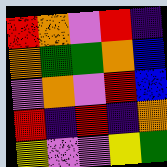[["red", "orange", "violet", "red", "indigo"], ["orange", "green", "green", "orange", "blue"], ["violet", "orange", "violet", "red", "blue"], ["red", "indigo", "red", "indigo", "orange"], ["yellow", "violet", "violet", "yellow", "green"]]